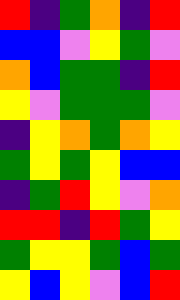[["red", "indigo", "green", "orange", "indigo", "red"], ["blue", "blue", "violet", "yellow", "green", "violet"], ["orange", "blue", "green", "green", "indigo", "red"], ["yellow", "violet", "green", "green", "green", "violet"], ["indigo", "yellow", "orange", "green", "orange", "yellow"], ["green", "yellow", "green", "yellow", "blue", "blue"], ["indigo", "green", "red", "yellow", "violet", "orange"], ["red", "red", "indigo", "red", "green", "yellow"], ["green", "yellow", "yellow", "green", "blue", "green"], ["yellow", "blue", "yellow", "violet", "blue", "red"]]